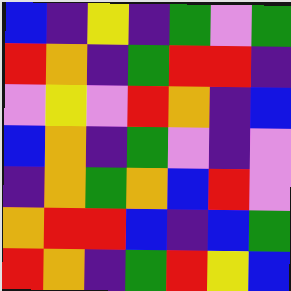[["blue", "indigo", "yellow", "indigo", "green", "violet", "green"], ["red", "orange", "indigo", "green", "red", "red", "indigo"], ["violet", "yellow", "violet", "red", "orange", "indigo", "blue"], ["blue", "orange", "indigo", "green", "violet", "indigo", "violet"], ["indigo", "orange", "green", "orange", "blue", "red", "violet"], ["orange", "red", "red", "blue", "indigo", "blue", "green"], ["red", "orange", "indigo", "green", "red", "yellow", "blue"]]